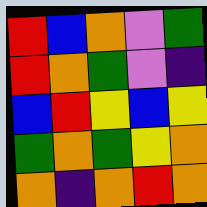[["red", "blue", "orange", "violet", "green"], ["red", "orange", "green", "violet", "indigo"], ["blue", "red", "yellow", "blue", "yellow"], ["green", "orange", "green", "yellow", "orange"], ["orange", "indigo", "orange", "red", "orange"]]